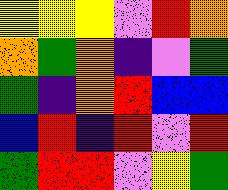[["yellow", "yellow", "yellow", "violet", "red", "orange"], ["orange", "green", "orange", "indigo", "violet", "green"], ["green", "indigo", "orange", "red", "blue", "blue"], ["blue", "red", "indigo", "red", "violet", "red"], ["green", "red", "red", "violet", "yellow", "green"]]